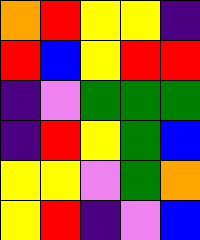[["orange", "red", "yellow", "yellow", "indigo"], ["red", "blue", "yellow", "red", "red"], ["indigo", "violet", "green", "green", "green"], ["indigo", "red", "yellow", "green", "blue"], ["yellow", "yellow", "violet", "green", "orange"], ["yellow", "red", "indigo", "violet", "blue"]]